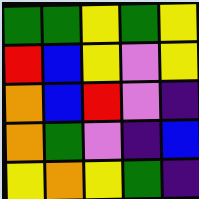[["green", "green", "yellow", "green", "yellow"], ["red", "blue", "yellow", "violet", "yellow"], ["orange", "blue", "red", "violet", "indigo"], ["orange", "green", "violet", "indigo", "blue"], ["yellow", "orange", "yellow", "green", "indigo"]]